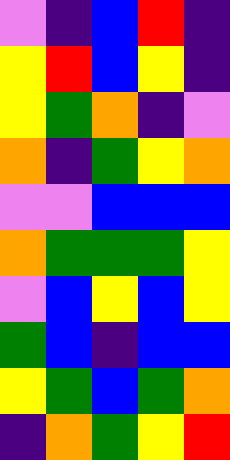[["violet", "indigo", "blue", "red", "indigo"], ["yellow", "red", "blue", "yellow", "indigo"], ["yellow", "green", "orange", "indigo", "violet"], ["orange", "indigo", "green", "yellow", "orange"], ["violet", "violet", "blue", "blue", "blue"], ["orange", "green", "green", "green", "yellow"], ["violet", "blue", "yellow", "blue", "yellow"], ["green", "blue", "indigo", "blue", "blue"], ["yellow", "green", "blue", "green", "orange"], ["indigo", "orange", "green", "yellow", "red"]]